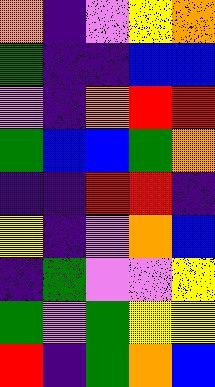[["orange", "indigo", "violet", "yellow", "orange"], ["green", "indigo", "indigo", "blue", "blue"], ["violet", "indigo", "orange", "red", "red"], ["green", "blue", "blue", "green", "orange"], ["indigo", "indigo", "red", "red", "indigo"], ["yellow", "indigo", "violet", "orange", "blue"], ["indigo", "green", "violet", "violet", "yellow"], ["green", "violet", "green", "yellow", "yellow"], ["red", "indigo", "green", "orange", "blue"]]